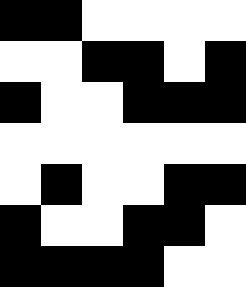[["black", "black", "white", "white", "white", "white"], ["white", "white", "black", "black", "white", "black"], ["black", "white", "white", "black", "black", "black"], ["white", "white", "white", "white", "white", "white"], ["white", "black", "white", "white", "black", "black"], ["black", "white", "white", "black", "black", "white"], ["black", "black", "black", "black", "white", "white"]]